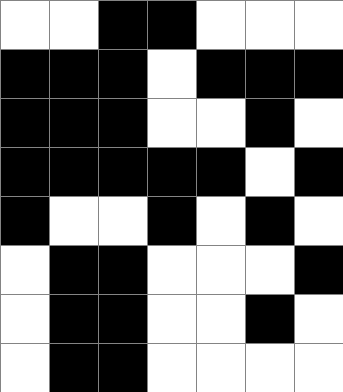[["white", "white", "black", "black", "white", "white", "white"], ["black", "black", "black", "white", "black", "black", "black"], ["black", "black", "black", "white", "white", "black", "white"], ["black", "black", "black", "black", "black", "white", "black"], ["black", "white", "white", "black", "white", "black", "white"], ["white", "black", "black", "white", "white", "white", "black"], ["white", "black", "black", "white", "white", "black", "white"], ["white", "black", "black", "white", "white", "white", "white"]]